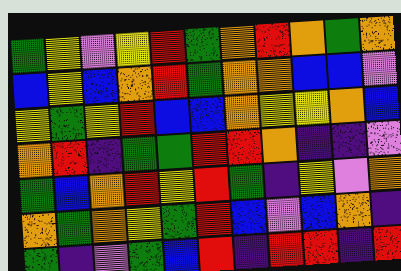[["green", "yellow", "violet", "yellow", "red", "green", "orange", "red", "orange", "green", "orange"], ["blue", "yellow", "blue", "orange", "red", "green", "orange", "orange", "blue", "blue", "violet"], ["yellow", "green", "yellow", "red", "blue", "blue", "orange", "yellow", "yellow", "orange", "blue"], ["orange", "red", "indigo", "green", "green", "red", "red", "orange", "indigo", "indigo", "violet"], ["green", "blue", "orange", "red", "yellow", "red", "green", "indigo", "yellow", "violet", "orange"], ["orange", "green", "orange", "yellow", "green", "red", "blue", "violet", "blue", "orange", "indigo"], ["green", "indigo", "violet", "green", "blue", "red", "indigo", "red", "red", "indigo", "red"]]